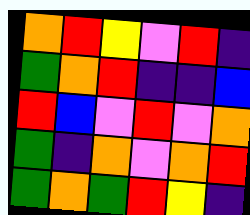[["orange", "red", "yellow", "violet", "red", "indigo"], ["green", "orange", "red", "indigo", "indigo", "blue"], ["red", "blue", "violet", "red", "violet", "orange"], ["green", "indigo", "orange", "violet", "orange", "red"], ["green", "orange", "green", "red", "yellow", "indigo"]]